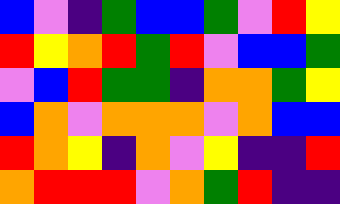[["blue", "violet", "indigo", "green", "blue", "blue", "green", "violet", "red", "yellow"], ["red", "yellow", "orange", "red", "green", "red", "violet", "blue", "blue", "green"], ["violet", "blue", "red", "green", "green", "indigo", "orange", "orange", "green", "yellow"], ["blue", "orange", "violet", "orange", "orange", "orange", "violet", "orange", "blue", "blue"], ["red", "orange", "yellow", "indigo", "orange", "violet", "yellow", "indigo", "indigo", "red"], ["orange", "red", "red", "red", "violet", "orange", "green", "red", "indigo", "indigo"]]